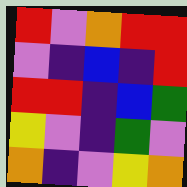[["red", "violet", "orange", "red", "red"], ["violet", "indigo", "blue", "indigo", "red"], ["red", "red", "indigo", "blue", "green"], ["yellow", "violet", "indigo", "green", "violet"], ["orange", "indigo", "violet", "yellow", "orange"]]